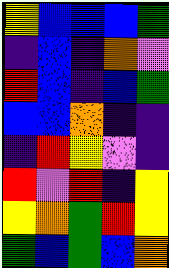[["yellow", "blue", "blue", "blue", "green"], ["indigo", "blue", "indigo", "orange", "violet"], ["red", "blue", "indigo", "blue", "green"], ["blue", "blue", "orange", "indigo", "indigo"], ["indigo", "red", "yellow", "violet", "indigo"], ["red", "violet", "red", "indigo", "yellow"], ["yellow", "orange", "green", "red", "yellow"], ["green", "blue", "green", "blue", "orange"]]